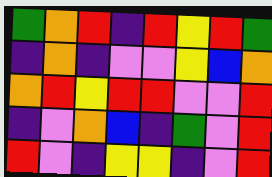[["green", "orange", "red", "indigo", "red", "yellow", "red", "green"], ["indigo", "orange", "indigo", "violet", "violet", "yellow", "blue", "orange"], ["orange", "red", "yellow", "red", "red", "violet", "violet", "red"], ["indigo", "violet", "orange", "blue", "indigo", "green", "violet", "red"], ["red", "violet", "indigo", "yellow", "yellow", "indigo", "violet", "red"]]